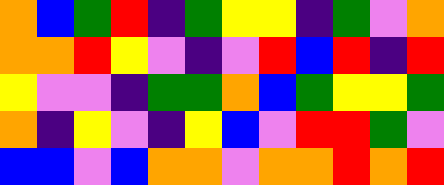[["orange", "blue", "green", "red", "indigo", "green", "yellow", "yellow", "indigo", "green", "violet", "orange"], ["orange", "orange", "red", "yellow", "violet", "indigo", "violet", "red", "blue", "red", "indigo", "red"], ["yellow", "violet", "violet", "indigo", "green", "green", "orange", "blue", "green", "yellow", "yellow", "green"], ["orange", "indigo", "yellow", "violet", "indigo", "yellow", "blue", "violet", "red", "red", "green", "violet"], ["blue", "blue", "violet", "blue", "orange", "orange", "violet", "orange", "orange", "red", "orange", "red"]]